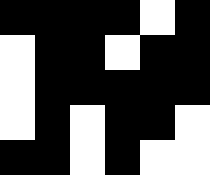[["black", "black", "black", "black", "white", "black"], ["white", "black", "black", "white", "black", "black"], ["white", "black", "black", "black", "black", "black"], ["white", "black", "white", "black", "black", "white"], ["black", "black", "white", "black", "white", "white"]]